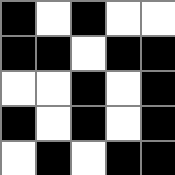[["black", "white", "black", "white", "white"], ["black", "black", "white", "black", "black"], ["white", "white", "black", "white", "black"], ["black", "white", "black", "white", "black"], ["white", "black", "white", "black", "black"]]